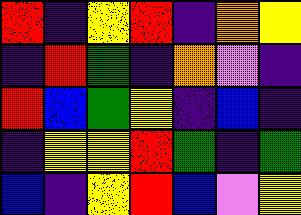[["red", "indigo", "yellow", "red", "indigo", "orange", "yellow"], ["indigo", "red", "green", "indigo", "orange", "violet", "indigo"], ["red", "blue", "green", "yellow", "indigo", "blue", "indigo"], ["indigo", "yellow", "yellow", "red", "green", "indigo", "green"], ["blue", "indigo", "yellow", "red", "blue", "violet", "yellow"]]